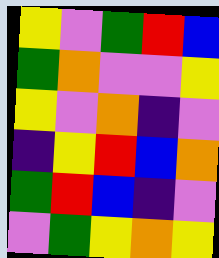[["yellow", "violet", "green", "red", "blue"], ["green", "orange", "violet", "violet", "yellow"], ["yellow", "violet", "orange", "indigo", "violet"], ["indigo", "yellow", "red", "blue", "orange"], ["green", "red", "blue", "indigo", "violet"], ["violet", "green", "yellow", "orange", "yellow"]]